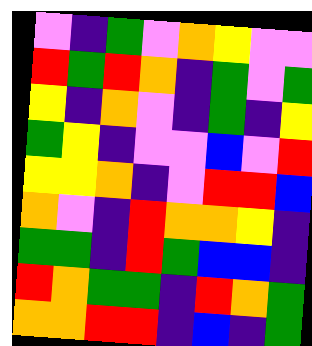[["violet", "indigo", "green", "violet", "orange", "yellow", "violet", "violet"], ["red", "green", "red", "orange", "indigo", "green", "violet", "green"], ["yellow", "indigo", "orange", "violet", "indigo", "green", "indigo", "yellow"], ["green", "yellow", "indigo", "violet", "violet", "blue", "violet", "red"], ["yellow", "yellow", "orange", "indigo", "violet", "red", "red", "blue"], ["orange", "violet", "indigo", "red", "orange", "orange", "yellow", "indigo"], ["green", "green", "indigo", "red", "green", "blue", "blue", "indigo"], ["red", "orange", "green", "green", "indigo", "red", "orange", "green"], ["orange", "orange", "red", "red", "indigo", "blue", "indigo", "green"]]